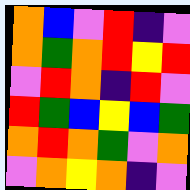[["orange", "blue", "violet", "red", "indigo", "violet"], ["orange", "green", "orange", "red", "yellow", "red"], ["violet", "red", "orange", "indigo", "red", "violet"], ["red", "green", "blue", "yellow", "blue", "green"], ["orange", "red", "orange", "green", "violet", "orange"], ["violet", "orange", "yellow", "orange", "indigo", "violet"]]